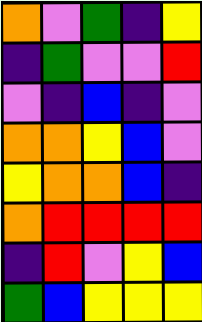[["orange", "violet", "green", "indigo", "yellow"], ["indigo", "green", "violet", "violet", "red"], ["violet", "indigo", "blue", "indigo", "violet"], ["orange", "orange", "yellow", "blue", "violet"], ["yellow", "orange", "orange", "blue", "indigo"], ["orange", "red", "red", "red", "red"], ["indigo", "red", "violet", "yellow", "blue"], ["green", "blue", "yellow", "yellow", "yellow"]]